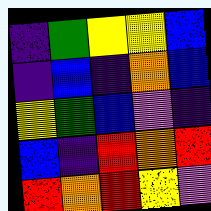[["indigo", "green", "yellow", "yellow", "blue"], ["indigo", "blue", "indigo", "orange", "blue"], ["yellow", "green", "blue", "violet", "indigo"], ["blue", "indigo", "red", "orange", "red"], ["red", "orange", "red", "yellow", "violet"]]